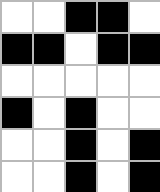[["white", "white", "black", "black", "white"], ["black", "black", "white", "black", "black"], ["white", "white", "white", "white", "white"], ["black", "white", "black", "white", "white"], ["white", "white", "black", "white", "black"], ["white", "white", "black", "white", "black"]]